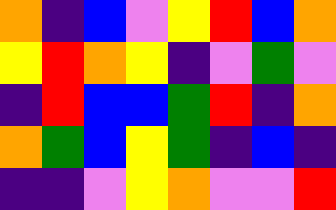[["orange", "indigo", "blue", "violet", "yellow", "red", "blue", "orange"], ["yellow", "red", "orange", "yellow", "indigo", "violet", "green", "violet"], ["indigo", "red", "blue", "blue", "green", "red", "indigo", "orange"], ["orange", "green", "blue", "yellow", "green", "indigo", "blue", "indigo"], ["indigo", "indigo", "violet", "yellow", "orange", "violet", "violet", "red"]]